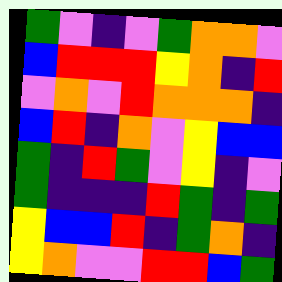[["green", "violet", "indigo", "violet", "green", "orange", "orange", "violet"], ["blue", "red", "red", "red", "yellow", "orange", "indigo", "red"], ["violet", "orange", "violet", "red", "orange", "orange", "orange", "indigo"], ["blue", "red", "indigo", "orange", "violet", "yellow", "blue", "blue"], ["green", "indigo", "red", "green", "violet", "yellow", "indigo", "violet"], ["green", "indigo", "indigo", "indigo", "red", "green", "indigo", "green"], ["yellow", "blue", "blue", "red", "indigo", "green", "orange", "indigo"], ["yellow", "orange", "violet", "violet", "red", "red", "blue", "green"]]